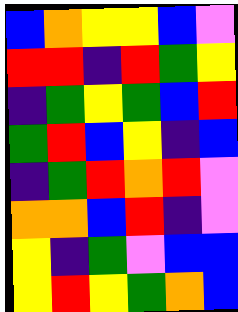[["blue", "orange", "yellow", "yellow", "blue", "violet"], ["red", "red", "indigo", "red", "green", "yellow"], ["indigo", "green", "yellow", "green", "blue", "red"], ["green", "red", "blue", "yellow", "indigo", "blue"], ["indigo", "green", "red", "orange", "red", "violet"], ["orange", "orange", "blue", "red", "indigo", "violet"], ["yellow", "indigo", "green", "violet", "blue", "blue"], ["yellow", "red", "yellow", "green", "orange", "blue"]]